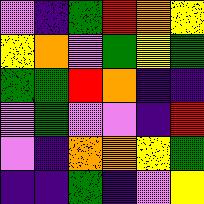[["violet", "indigo", "green", "red", "orange", "yellow"], ["yellow", "orange", "violet", "green", "yellow", "green"], ["green", "green", "red", "orange", "indigo", "indigo"], ["violet", "green", "violet", "violet", "indigo", "red"], ["violet", "indigo", "orange", "orange", "yellow", "green"], ["indigo", "indigo", "green", "indigo", "violet", "yellow"]]